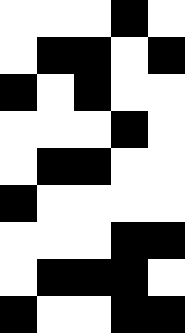[["white", "white", "white", "black", "white"], ["white", "black", "black", "white", "black"], ["black", "white", "black", "white", "white"], ["white", "white", "white", "black", "white"], ["white", "black", "black", "white", "white"], ["black", "white", "white", "white", "white"], ["white", "white", "white", "black", "black"], ["white", "black", "black", "black", "white"], ["black", "white", "white", "black", "black"]]